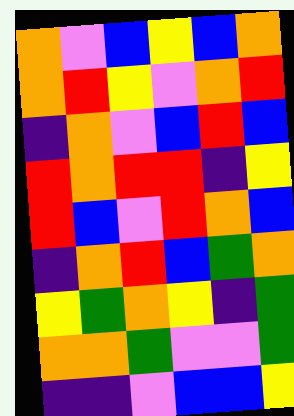[["orange", "violet", "blue", "yellow", "blue", "orange"], ["orange", "red", "yellow", "violet", "orange", "red"], ["indigo", "orange", "violet", "blue", "red", "blue"], ["red", "orange", "red", "red", "indigo", "yellow"], ["red", "blue", "violet", "red", "orange", "blue"], ["indigo", "orange", "red", "blue", "green", "orange"], ["yellow", "green", "orange", "yellow", "indigo", "green"], ["orange", "orange", "green", "violet", "violet", "green"], ["indigo", "indigo", "violet", "blue", "blue", "yellow"]]